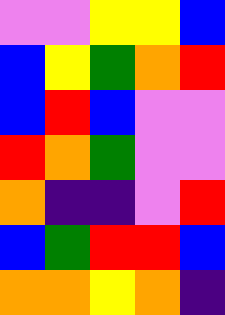[["violet", "violet", "yellow", "yellow", "blue"], ["blue", "yellow", "green", "orange", "red"], ["blue", "red", "blue", "violet", "violet"], ["red", "orange", "green", "violet", "violet"], ["orange", "indigo", "indigo", "violet", "red"], ["blue", "green", "red", "red", "blue"], ["orange", "orange", "yellow", "orange", "indigo"]]